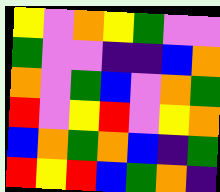[["yellow", "violet", "orange", "yellow", "green", "violet", "violet"], ["green", "violet", "violet", "indigo", "indigo", "blue", "orange"], ["orange", "violet", "green", "blue", "violet", "orange", "green"], ["red", "violet", "yellow", "red", "violet", "yellow", "orange"], ["blue", "orange", "green", "orange", "blue", "indigo", "green"], ["red", "yellow", "red", "blue", "green", "orange", "indigo"]]